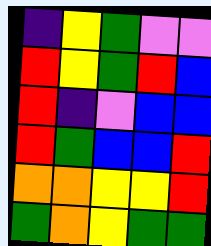[["indigo", "yellow", "green", "violet", "violet"], ["red", "yellow", "green", "red", "blue"], ["red", "indigo", "violet", "blue", "blue"], ["red", "green", "blue", "blue", "red"], ["orange", "orange", "yellow", "yellow", "red"], ["green", "orange", "yellow", "green", "green"]]